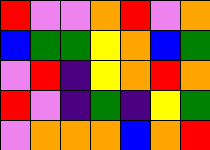[["red", "violet", "violet", "orange", "red", "violet", "orange"], ["blue", "green", "green", "yellow", "orange", "blue", "green"], ["violet", "red", "indigo", "yellow", "orange", "red", "orange"], ["red", "violet", "indigo", "green", "indigo", "yellow", "green"], ["violet", "orange", "orange", "orange", "blue", "orange", "red"]]